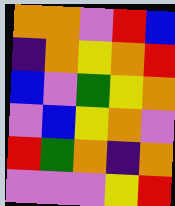[["orange", "orange", "violet", "red", "blue"], ["indigo", "orange", "yellow", "orange", "red"], ["blue", "violet", "green", "yellow", "orange"], ["violet", "blue", "yellow", "orange", "violet"], ["red", "green", "orange", "indigo", "orange"], ["violet", "violet", "violet", "yellow", "red"]]